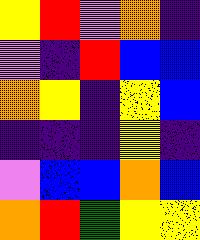[["yellow", "red", "violet", "orange", "indigo"], ["violet", "indigo", "red", "blue", "blue"], ["orange", "yellow", "indigo", "yellow", "blue"], ["indigo", "indigo", "indigo", "yellow", "indigo"], ["violet", "blue", "blue", "orange", "blue"], ["orange", "red", "green", "yellow", "yellow"]]